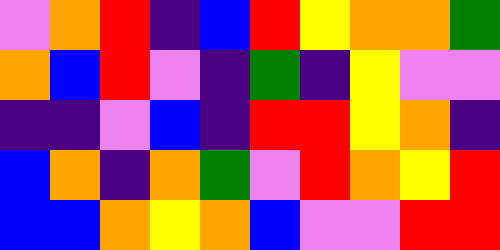[["violet", "orange", "red", "indigo", "blue", "red", "yellow", "orange", "orange", "green"], ["orange", "blue", "red", "violet", "indigo", "green", "indigo", "yellow", "violet", "violet"], ["indigo", "indigo", "violet", "blue", "indigo", "red", "red", "yellow", "orange", "indigo"], ["blue", "orange", "indigo", "orange", "green", "violet", "red", "orange", "yellow", "red"], ["blue", "blue", "orange", "yellow", "orange", "blue", "violet", "violet", "red", "red"]]